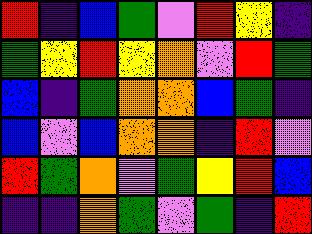[["red", "indigo", "blue", "green", "violet", "red", "yellow", "indigo"], ["green", "yellow", "red", "yellow", "orange", "violet", "red", "green"], ["blue", "indigo", "green", "orange", "orange", "blue", "green", "indigo"], ["blue", "violet", "blue", "orange", "orange", "indigo", "red", "violet"], ["red", "green", "orange", "violet", "green", "yellow", "red", "blue"], ["indigo", "indigo", "orange", "green", "violet", "green", "indigo", "red"]]